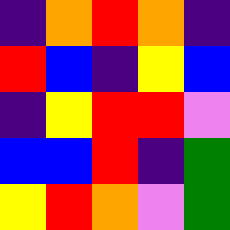[["indigo", "orange", "red", "orange", "indigo"], ["red", "blue", "indigo", "yellow", "blue"], ["indigo", "yellow", "red", "red", "violet"], ["blue", "blue", "red", "indigo", "green"], ["yellow", "red", "orange", "violet", "green"]]